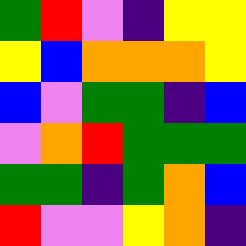[["green", "red", "violet", "indigo", "yellow", "yellow"], ["yellow", "blue", "orange", "orange", "orange", "yellow"], ["blue", "violet", "green", "green", "indigo", "blue"], ["violet", "orange", "red", "green", "green", "green"], ["green", "green", "indigo", "green", "orange", "blue"], ["red", "violet", "violet", "yellow", "orange", "indigo"]]